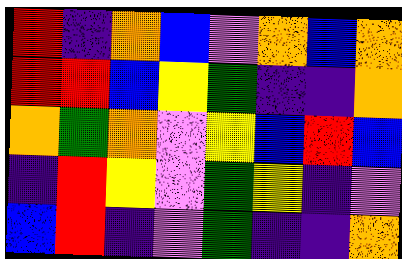[["red", "indigo", "orange", "blue", "violet", "orange", "blue", "orange"], ["red", "red", "blue", "yellow", "green", "indigo", "indigo", "orange"], ["orange", "green", "orange", "violet", "yellow", "blue", "red", "blue"], ["indigo", "red", "yellow", "violet", "green", "yellow", "indigo", "violet"], ["blue", "red", "indigo", "violet", "green", "indigo", "indigo", "orange"]]